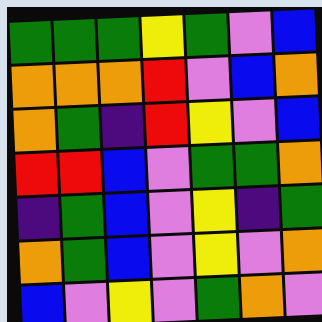[["green", "green", "green", "yellow", "green", "violet", "blue"], ["orange", "orange", "orange", "red", "violet", "blue", "orange"], ["orange", "green", "indigo", "red", "yellow", "violet", "blue"], ["red", "red", "blue", "violet", "green", "green", "orange"], ["indigo", "green", "blue", "violet", "yellow", "indigo", "green"], ["orange", "green", "blue", "violet", "yellow", "violet", "orange"], ["blue", "violet", "yellow", "violet", "green", "orange", "violet"]]